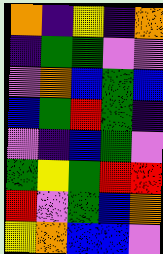[["orange", "indigo", "yellow", "indigo", "orange"], ["indigo", "green", "green", "violet", "violet"], ["violet", "orange", "blue", "green", "blue"], ["blue", "green", "red", "green", "indigo"], ["violet", "indigo", "blue", "green", "violet"], ["green", "yellow", "green", "red", "red"], ["red", "violet", "green", "blue", "orange"], ["yellow", "orange", "blue", "blue", "violet"]]